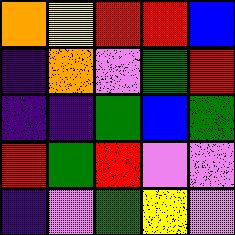[["orange", "yellow", "red", "red", "blue"], ["indigo", "orange", "violet", "green", "red"], ["indigo", "indigo", "green", "blue", "green"], ["red", "green", "red", "violet", "violet"], ["indigo", "violet", "green", "yellow", "violet"]]